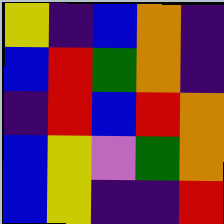[["yellow", "indigo", "blue", "orange", "indigo"], ["blue", "red", "green", "orange", "indigo"], ["indigo", "red", "blue", "red", "orange"], ["blue", "yellow", "violet", "green", "orange"], ["blue", "yellow", "indigo", "indigo", "red"]]